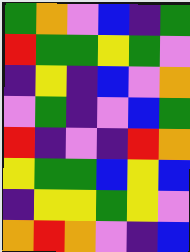[["green", "orange", "violet", "blue", "indigo", "green"], ["red", "green", "green", "yellow", "green", "violet"], ["indigo", "yellow", "indigo", "blue", "violet", "orange"], ["violet", "green", "indigo", "violet", "blue", "green"], ["red", "indigo", "violet", "indigo", "red", "orange"], ["yellow", "green", "green", "blue", "yellow", "blue"], ["indigo", "yellow", "yellow", "green", "yellow", "violet"], ["orange", "red", "orange", "violet", "indigo", "blue"]]